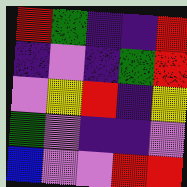[["red", "green", "indigo", "indigo", "red"], ["indigo", "violet", "indigo", "green", "red"], ["violet", "yellow", "red", "indigo", "yellow"], ["green", "violet", "indigo", "indigo", "violet"], ["blue", "violet", "violet", "red", "red"]]